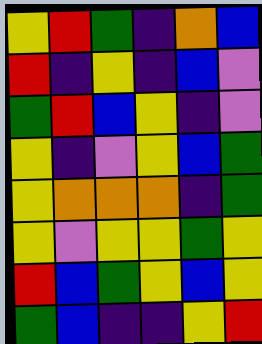[["yellow", "red", "green", "indigo", "orange", "blue"], ["red", "indigo", "yellow", "indigo", "blue", "violet"], ["green", "red", "blue", "yellow", "indigo", "violet"], ["yellow", "indigo", "violet", "yellow", "blue", "green"], ["yellow", "orange", "orange", "orange", "indigo", "green"], ["yellow", "violet", "yellow", "yellow", "green", "yellow"], ["red", "blue", "green", "yellow", "blue", "yellow"], ["green", "blue", "indigo", "indigo", "yellow", "red"]]